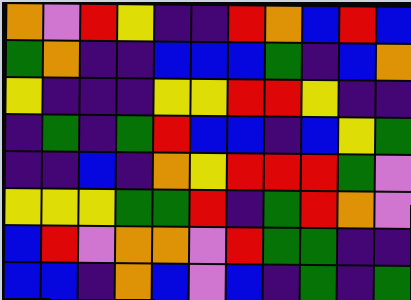[["orange", "violet", "red", "yellow", "indigo", "indigo", "red", "orange", "blue", "red", "blue"], ["green", "orange", "indigo", "indigo", "blue", "blue", "blue", "green", "indigo", "blue", "orange"], ["yellow", "indigo", "indigo", "indigo", "yellow", "yellow", "red", "red", "yellow", "indigo", "indigo"], ["indigo", "green", "indigo", "green", "red", "blue", "blue", "indigo", "blue", "yellow", "green"], ["indigo", "indigo", "blue", "indigo", "orange", "yellow", "red", "red", "red", "green", "violet"], ["yellow", "yellow", "yellow", "green", "green", "red", "indigo", "green", "red", "orange", "violet"], ["blue", "red", "violet", "orange", "orange", "violet", "red", "green", "green", "indigo", "indigo"], ["blue", "blue", "indigo", "orange", "blue", "violet", "blue", "indigo", "green", "indigo", "green"]]